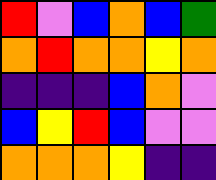[["red", "violet", "blue", "orange", "blue", "green"], ["orange", "red", "orange", "orange", "yellow", "orange"], ["indigo", "indigo", "indigo", "blue", "orange", "violet"], ["blue", "yellow", "red", "blue", "violet", "violet"], ["orange", "orange", "orange", "yellow", "indigo", "indigo"]]